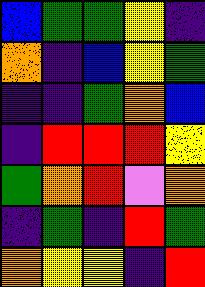[["blue", "green", "green", "yellow", "indigo"], ["orange", "indigo", "blue", "yellow", "green"], ["indigo", "indigo", "green", "orange", "blue"], ["indigo", "red", "red", "red", "yellow"], ["green", "orange", "red", "violet", "orange"], ["indigo", "green", "indigo", "red", "green"], ["orange", "yellow", "yellow", "indigo", "red"]]